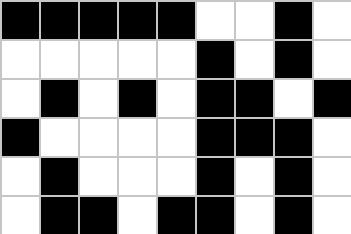[["black", "black", "black", "black", "black", "white", "white", "black", "white"], ["white", "white", "white", "white", "white", "black", "white", "black", "white"], ["white", "black", "white", "black", "white", "black", "black", "white", "black"], ["black", "white", "white", "white", "white", "black", "black", "black", "white"], ["white", "black", "white", "white", "white", "black", "white", "black", "white"], ["white", "black", "black", "white", "black", "black", "white", "black", "white"]]